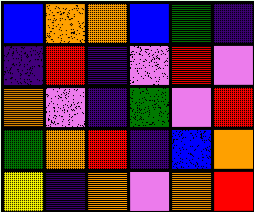[["blue", "orange", "orange", "blue", "green", "indigo"], ["indigo", "red", "indigo", "violet", "red", "violet"], ["orange", "violet", "indigo", "green", "violet", "red"], ["green", "orange", "red", "indigo", "blue", "orange"], ["yellow", "indigo", "orange", "violet", "orange", "red"]]